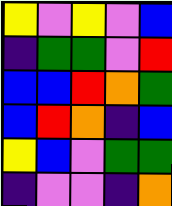[["yellow", "violet", "yellow", "violet", "blue"], ["indigo", "green", "green", "violet", "red"], ["blue", "blue", "red", "orange", "green"], ["blue", "red", "orange", "indigo", "blue"], ["yellow", "blue", "violet", "green", "green"], ["indigo", "violet", "violet", "indigo", "orange"]]